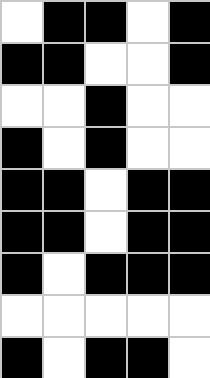[["white", "black", "black", "white", "black"], ["black", "black", "white", "white", "black"], ["white", "white", "black", "white", "white"], ["black", "white", "black", "white", "white"], ["black", "black", "white", "black", "black"], ["black", "black", "white", "black", "black"], ["black", "white", "black", "black", "black"], ["white", "white", "white", "white", "white"], ["black", "white", "black", "black", "white"]]